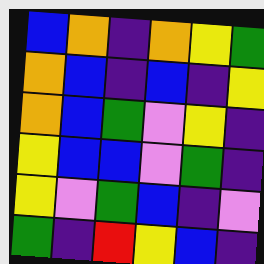[["blue", "orange", "indigo", "orange", "yellow", "green"], ["orange", "blue", "indigo", "blue", "indigo", "yellow"], ["orange", "blue", "green", "violet", "yellow", "indigo"], ["yellow", "blue", "blue", "violet", "green", "indigo"], ["yellow", "violet", "green", "blue", "indigo", "violet"], ["green", "indigo", "red", "yellow", "blue", "indigo"]]